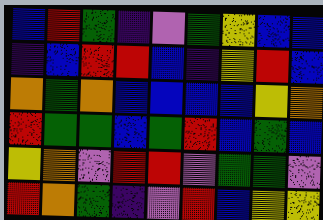[["blue", "red", "green", "indigo", "violet", "green", "yellow", "blue", "blue"], ["indigo", "blue", "red", "red", "blue", "indigo", "yellow", "red", "blue"], ["orange", "green", "orange", "blue", "blue", "blue", "blue", "yellow", "orange"], ["red", "green", "green", "blue", "green", "red", "blue", "green", "blue"], ["yellow", "orange", "violet", "red", "red", "violet", "green", "green", "violet"], ["red", "orange", "green", "indigo", "violet", "red", "blue", "yellow", "yellow"]]